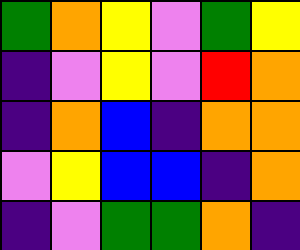[["green", "orange", "yellow", "violet", "green", "yellow"], ["indigo", "violet", "yellow", "violet", "red", "orange"], ["indigo", "orange", "blue", "indigo", "orange", "orange"], ["violet", "yellow", "blue", "blue", "indigo", "orange"], ["indigo", "violet", "green", "green", "orange", "indigo"]]